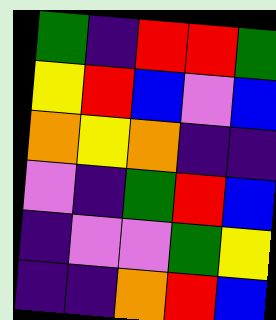[["green", "indigo", "red", "red", "green"], ["yellow", "red", "blue", "violet", "blue"], ["orange", "yellow", "orange", "indigo", "indigo"], ["violet", "indigo", "green", "red", "blue"], ["indigo", "violet", "violet", "green", "yellow"], ["indigo", "indigo", "orange", "red", "blue"]]